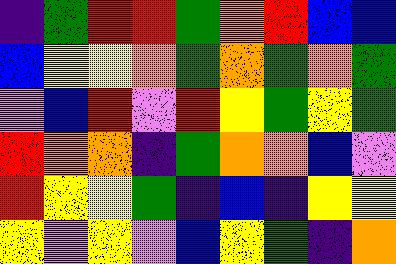[["indigo", "green", "red", "red", "green", "orange", "red", "blue", "blue"], ["blue", "yellow", "yellow", "orange", "green", "orange", "green", "orange", "green"], ["violet", "blue", "red", "violet", "red", "yellow", "green", "yellow", "green"], ["red", "orange", "orange", "indigo", "green", "orange", "orange", "blue", "violet"], ["red", "yellow", "yellow", "green", "indigo", "blue", "indigo", "yellow", "yellow"], ["yellow", "violet", "yellow", "violet", "blue", "yellow", "green", "indigo", "orange"]]